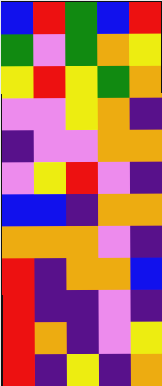[["blue", "red", "green", "blue", "red"], ["green", "violet", "green", "orange", "yellow"], ["yellow", "red", "yellow", "green", "orange"], ["violet", "violet", "yellow", "orange", "indigo"], ["indigo", "violet", "violet", "orange", "orange"], ["violet", "yellow", "red", "violet", "indigo"], ["blue", "blue", "indigo", "orange", "orange"], ["orange", "orange", "orange", "violet", "indigo"], ["red", "indigo", "orange", "orange", "blue"], ["red", "indigo", "indigo", "violet", "indigo"], ["red", "orange", "indigo", "violet", "yellow"], ["red", "indigo", "yellow", "indigo", "orange"]]